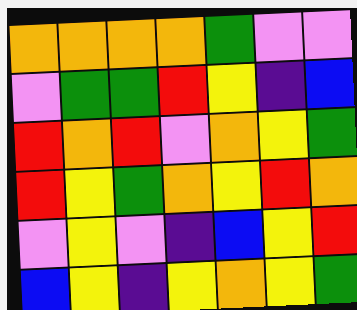[["orange", "orange", "orange", "orange", "green", "violet", "violet"], ["violet", "green", "green", "red", "yellow", "indigo", "blue"], ["red", "orange", "red", "violet", "orange", "yellow", "green"], ["red", "yellow", "green", "orange", "yellow", "red", "orange"], ["violet", "yellow", "violet", "indigo", "blue", "yellow", "red"], ["blue", "yellow", "indigo", "yellow", "orange", "yellow", "green"]]